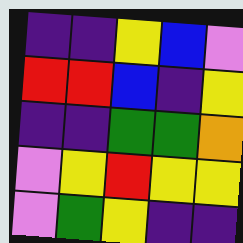[["indigo", "indigo", "yellow", "blue", "violet"], ["red", "red", "blue", "indigo", "yellow"], ["indigo", "indigo", "green", "green", "orange"], ["violet", "yellow", "red", "yellow", "yellow"], ["violet", "green", "yellow", "indigo", "indigo"]]